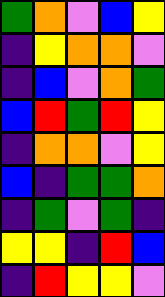[["green", "orange", "violet", "blue", "yellow"], ["indigo", "yellow", "orange", "orange", "violet"], ["indigo", "blue", "violet", "orange", "green"], ["blue", "red", "green", "red", "yellow"], ["indigo", "orange", "orange", "violet", "yellow"], ["blue", "indigo", "green", "green", "orange"], ["indigo", "green", "violet", "green", "indigo"], ["yellow", "yellow", "indigo", "red", "blue"], ["indigo", "red", "yellow", "yellow", "violet"]]